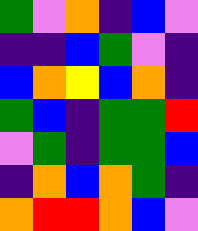[["green", "violet", "orange", "indigo", "blue", "violet"], ["indigo", "indigo", "blue", "green", "violet", "indigo"], ["blue", "orange", "yellow", "blue", "orange", "indigo"], ["green", "blue", "indigo", "green", "green", "red"], ["violet", "green", "indigo", "green", "green", "blue"], ["indigo", "orange", "blue", "orange", "green", "indigo"], ["orange", "red", "red", "orange", "blue", "violet"]]